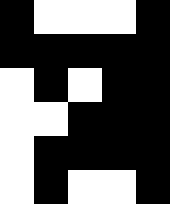[["black", "white", "white", "white", "black"], ["black", "black", "black", "black", "black"], ["white", "black", "white", "black", "black"], ["white", "white", "black", "black", "black"], ["white", "black", "black", "black", "black"], ["white", "black", "white", "white", "black"]]